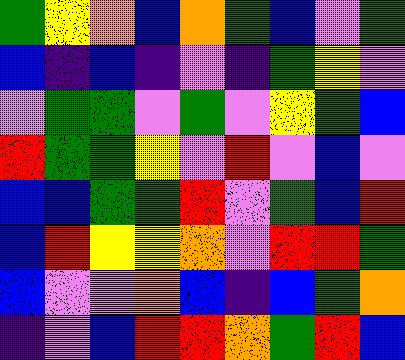[["green", "yellow", "orange", "blue", "orange", "green", "blue", "violet", "green"], ["blue", "indigo", "blue", "indigo", "violet", "indigo", "green", "yellow", "violet"], ["violet", "green", "green", "violet", "green", "violet", "yellow", "green", "blue"], ["red", "green", "green", "yellow", "violet", "red", "violet", "blue", "violet"], ["blue", "blue", "green", "green", "red", "violet", "green", "blue", "red"], ["blue", "red", "yellow", "yellow", "orange", "violet", "red", "red", "green"], ["blue", "violet", "violet", "orange", "blue", "indigo", "blue", "green", "orange"], ["indigo", "violet", "blue", "red", "red", "orange", "green", "red", "blue"]]